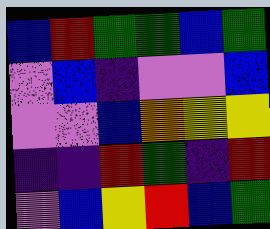[["blue", "red", "green", "green", "blue", "green"], ["violet", "blue", "indigo", "violet", "violet", "blue"], ["violet", "violet", "blue", "orange", "yellow", "yellow"], ["indigo", "indigo", "red", "green", "indigo", "red"], ["violet", "blue", "yellow", "red", "blue", "green"]]